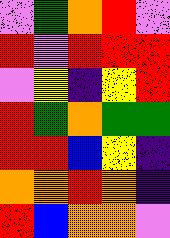[["violet", "green", "orange", "red", "violet"], ["red", "violet", "red", "red", "red"], ["violet", "yellow", "indigo", "yellow", "red"], ["red", "green", "orange", "green", "green"], ["red", "red", "blue", "yellow", "indigo"], ["orange", "orange", "red", "orange", "indigo"], ["red", "blue", "orange", "orange", "violet"]]